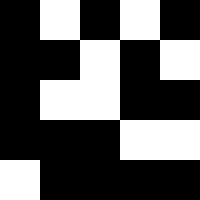[["black", "white", "black", "white", "black"], ["black", "black", "white", "black", "white"], ["black", "white", "white", "black", "black"], ["black", "black", "black", "white", "white"], ["white", "black", "black", "black", "black"]]